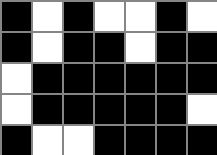[["black", "white", "black", "white", "white", "black", "white"], ["black", "white", "black", "black", "white", "black", "black"], ["white", "black", "black", "black", "black", "black", "black"], ["white", "black", "black", "black", "black", "black", "white"], ["black", "white", "white", "black", "black", "black", "black"]]